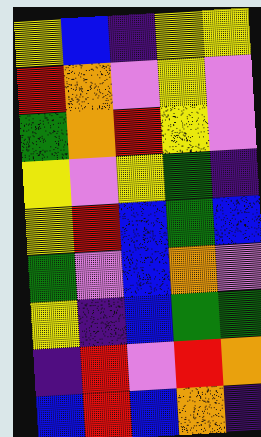[["yellow", "blue", "indigo", "yellow", "yellow"], ["red", "orange", "violet", "yellow", "violet"], ["green", "orange", "red", "yellow", "violet"], ["yellow", "violet", "yellow", "green", "indigo"], ["yellow", "red", "blue", "green", "blue"], ["green", "violet", "blue", "orange", "violet"], ["yellow", "indigo", "blue", "green", "green"], ["indigo", "red", "violet", "red", "orange"], ["blue", "red", "blue", "orange", "indigo"]]